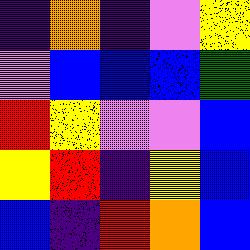[["indigo", "orange", "indigo", "violet", "yellow"], ["violet", "blue", "blue", "blue", "green"], ["red", "yellow", "violet", "violet", "blue"], ["yellow", "red", "indigo", "yellow", "blue"], ["blue", "indigo", "red", "orange", "blue"]]